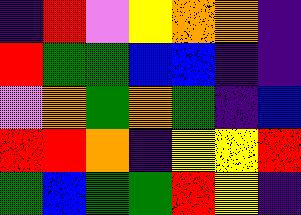[["indigo", "red", "violet", "yellow", "orange", "orange", "indigo"], ["red", "green", "green", "blue", "blue", "indigo", "indigo"], ["violet", "orange", "green", "orange", "green", "indigo", "blue"], ["red", "red", "orange", "indigo", "yellow", "yellow", "red"], ["green", "blue", "green", "green", "red", "yellow", "indigo"]]